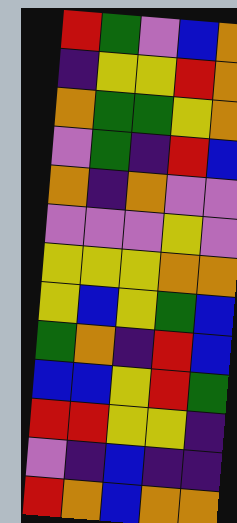[["red", "green", "violet", "blue", "orange"], ["indigo", "yellow", "yellow", "red", "orange"], ["orange", "green", "green", "yellow", "orange"], ["violet", "green", "indigo", "red", "blue"], ["orange", "indigo", "orange", "violet", "violet"], ["violet", "violet", "violet", "yellow", "violet"], ["yellow", "yellow", "yellow", "orange", "orange"], ["yellow", "blue", "yellow", "green", "blue"], ["green", "orange", "indigo", "red", "blue"], ["blue", "blue", "yellow", "red", "green"], ["red", "red", "yellow", "yellow", "indigo"], ["violet", "indigo", "blue", "indigo", "indigo"], ["red", "orange", "blue", "orange", "orange"]]